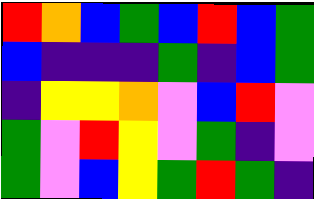[["red", "orange", "blue", "green", "blue", "red", "blue", "green"], ["blue", "indigo", "indigo", "indigo", "green", "indigo", "blue", "green"], ["indigo", "yellow", "yellow", "orange", "violet", "blue", "red", "violet"], ["green", "violet", "red", "yellow", "violet", "green", "indigo", "violet"], ["green", "violet", "blue", "yellow", "green", "red", "green", "indigo"]]